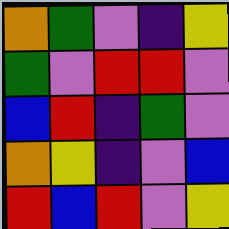[["orange", "green", "violet", "indigo", "yellow"], ["green", "violet", "red", "red", "violet"], ["blue", "red", "indigo", "green", "violet"], ["orange", "yellow", "indigo", "violet", "blue"], ["red", "blue", "red", "violet", "yellow"]]